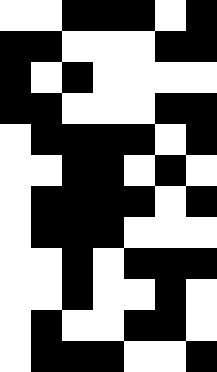[["white", "white", "black", "black", "black", "white", "black"], ["black", "black", "white", "white", "white", "black", "black"], ["black", "white", "black", "white", "white", "white", "white"], ["black", "black", "white", "white", "white", "black", "black"], ["white", "black", "black", "black", "black", "white", "black"], ["white", "white", "black", "black", "white", "black", "white"], ["white", "black", "black", "black", "black", "white", "black"], ["white", "black", "black", "black", "white", "white", "white"], ["white", "white", "black", "white", "black", "black", "black"], ["white", "white", "black", "white", "white", "black", "white"], ["white", "black", "white", "white", "black", "black", "white"], ["white", "black", "black", "black", "white", "white", "black"]]